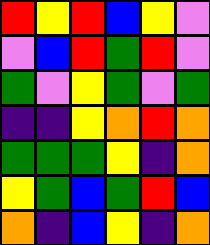[["red", "yellow", "red", "blue", "yellow", "violet"], ["violet", "blue", "red", "green", "red", "violet"], ["green", "violet", "yellow", "green", "violet", "green"], ["indigo", "indigo", "yellow", "orange", "red", "orange"], ["green", "green", "green", "yellow", "indigo", "orange"], ["yellow", "green", "blue", "green", "red", "blue"], ["orange", "indigo", "blue", "yellow", "indigo", "orange"]]